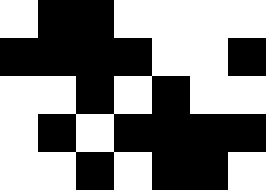[["white", "black", "black", "white", "white", "white", "white"], ["black", "black", "black", "black", "white", "white", "black"], ["white", "white", "black", "white", "black", "white", "white"], ["white", "black", "white", "black", "black", "black", "black"], ["white", "white", "black", "white", "black", "black", "white"]]